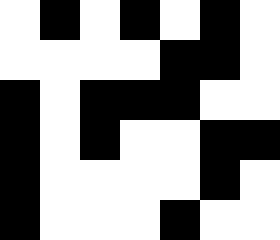[["white", "black", "white", "black", "white", "black", "white"], ["white", "white", "white", "white", "black", "black", "white"], ["black", "white", "black", "black", "black", "white", "white"], ["black", "white", "black", "white", "white", "black", "black"], ["black", "white", "white", "white", "white", "black", "white"], ["black", "white", "white", "white", "black", "white", "white"]]